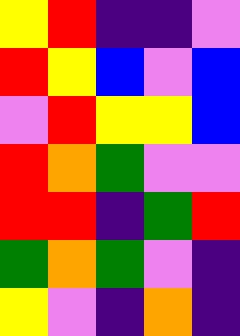[["yellow", "red", "indigo", "indigo", "violet"], ["red", "yellow", "blue", "violet", "blue"], ["violet", "red", "yellow", "yellow", "blue"], ["red", "orange", "green", "violet", "violet"], ["red", "red", "indigo", "green", "red"], ["green", "orange", "green", "violet", "indigo"], ["yellow", "violet", "indigo", "orange", "indigo"]]